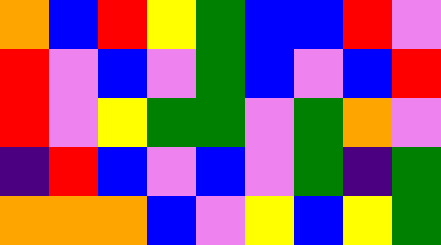[["orange", "blue", "red", "yellow", "green", "blue", "blue", "red", "violet"], ["red", "violet", "blue", "violet", "green", "blue", "violet", "blue", "red"], ["red", "violet", "yellow", "green", "green", "violet", "green", "orange", "violet"], ["indigo", "red", "blue", "violet", "blue", "violet", "green", "indigo", "green"], ["orange", "orange", "orange", "blue", "violet", "yellow", "blue", "yellow", "green"]]